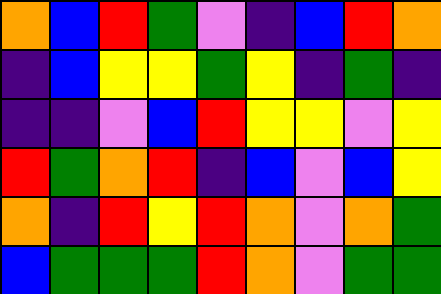[["orange", "blue", "red", "green", "violet", "indigo", "blue", "red", "orange"], ["indigo", "blue", "yellow", "yellow", "green", "yellow", "indigo", "green", "indigo"], ["indigo", "indigo", "violet", "blue", "red", "yellow", "yellow", "violet", "yellow"], ["red", "green", "orange", "red", "indigo", "blue", "violet", "blue", "yellow"], ["orange", "indigo", "red", "yellow", "red", "orange", "violet", "orange", "green"], ["blue", "green", "green", "green", "red", "orange", "violet", "green", "green"]]